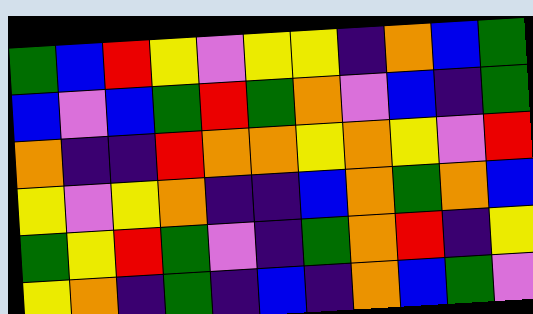[["green", "blue", "red", "yellow", "violet", "yellow", "yellow", "indigo", "orange", "blue", "green"], ["blue", "violet", "blue", "green", "red", "green", "orange", "violet", "blue", "indigo", "green"], ["orange", "indigo", "indigo", "red", "orange", "orange", "yellow", "orange", "yellow", "violet", "red"], ["yellow", "violet", "yellow", "orange", "indigo", "indigo", "blue", "orange", "green", "orange", "blue"], ["green", "yellow", "red", "green", "violet", "indigo", "green", "orange", "red", "indigo", "yellow"], ["yellow", "orange", "indigo", "green", "indigo", "blue", "indigo", "orange", "blue", "green", "violet"]]